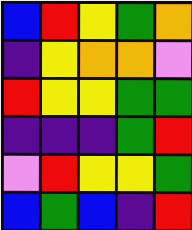[["blue", "red", "yellow", "green", "orange"], ["indigo", "yellow", "orange", "orange", "violet"], ["red", "yellow", "yellow", "green", "green"], ["indigo", "indigo", "indigo", "green", "red"], ["violet", "red", "yellow", "yellow", "green"], ["blue", "green", "blue", "indigo", "red"]]